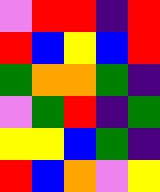[["violet", "red", "red", "indigo", "red"], ["red", "blue", "yellow", "blue", "red"], ["green", "orange", "orange", "green", "indigo"], ["violet", "green", "red", "indigo", "green"], ["yellow", "yellow", "blue", "green", "indigo"], ["red", "blue", "orange", "violet", "yellow"]]